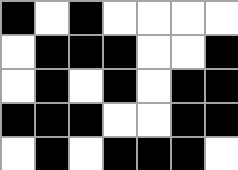[["black", "white", "black", "white", "white", "white", "white"], ["white", "black", "black", "black", "white", "white", "black"], ["white", "black", "white", "black", "white", "black", "black"], ["black", "black", "black", "white", "white", "black", "black"], ["white", "black", "white", "black", "black", "black", "white"]]